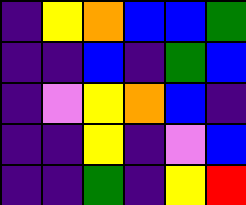[["indigo", "yellow", "orange", "blue", "blue", "green"], ["indigo", "indigo", "blue", "indigo", "green", "blue"], ["indigo", "violet", "yellow", "orange", "blue", "indigo"], ["indigo", "indigo", "yellow", "indigo", "violet", "blue"], ["indigo", "indigo", "green", "indigo", "yellow", "red"]]